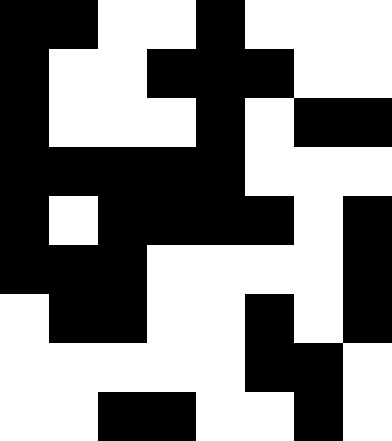[["black", "black", "white", "white", "black", "white", "white", "white"], ["black", "white", "white", "black", "black", "black", "white", "white"], ["black", "white", "white", "white", "black", "white", "black", "black"], ["black", "black", "black", "black", "black", "white", "white", "white"], ["black", "white", "black", "black", "black", "black", "white", "black"], ["black", "black", "black", "white", "white", "white", "white", "black"], ["white", "black", "black", "white", "white", "black", "white", "black"], ["white", "white", "white", "white", "white", "black", "black", "white"], ["white", "white", "black", "black", "white", "white", "black", "white"]]